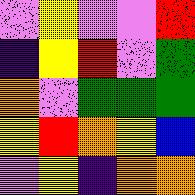[["violet", "yellow", "violet", "violet", "red"], ["indigo", "yellow", "red", "violet", "green"], ["orange", "violet", "green", "green", "green"], ["yellow", "red", "orange", "yellow", "blue"], ["violet", "yellow", "indigo", "orange", "orange"]]